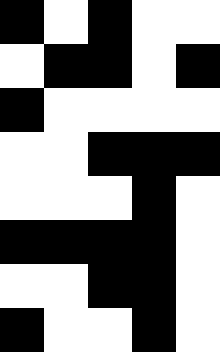[["black", "white", "black", "white", "white"], ["white", "black", "black", "white", "black"], ["black", "white", "white", "white", "white"], ["white", "white", "black", "black", "black"], ["white", "white", "white", "black", "white"], ["black", "black", "black", "black", "white"], ["white", "white", "black", "black", "white"], ["black", "white", "white", "black", "white"]]